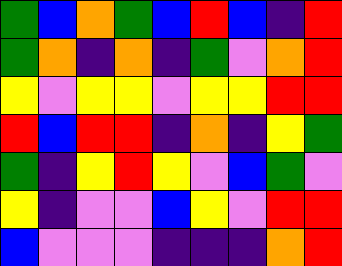[["green", "blue", "orange", "green", "blue", "red", "blue", "indigo", "red"], ["green", "orange", "indigo", "orange", "indigo", "green", "violet", "orange", "red"], ["yellow", "violet", "yellow", "yellow", "violet", "yellow", "yellow", "red", "red"], ["red", "blue", "red", "red", "indigo", "orange", "indigo", "yellow", "green"], ["green", "indigo", "yellow", "red", "yellow", "violet", "blue", "green", "violet"], ["yellow", "indigo", "violet", "violet", "blue", "yellow", "violet", "red", "red"], ["blue", "violet", "violet", "violet", "indigo", "indigo", "indigo", "orange", "red"]]